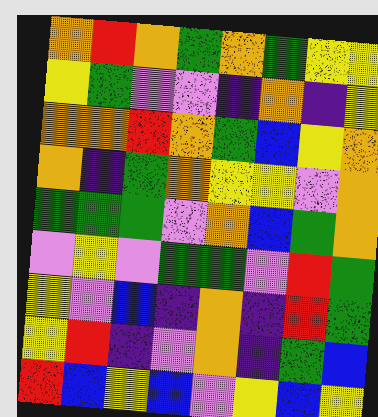[["orange", "red", "orange", "green", "orange", "green", "yellow", "yellow"], ["yellow", "green", "violet", "violet", "indigo", "orange", "indigo", "yellow"], ["orange", "orange", "red", "orange", "green", "blue", "yellow", "orange"], ["orange", "indigo", "green", "orange", "yellow", "yellow", "violet", "orange"], ["green", "green", "green", "violet", "orange", "blue", "green", "orange"], ["violet", "yellow", "violet", "green", "green", "violet", "red", "green"], ["yellow", "violet", "blue", "indigo", "orange", "indigo", "red", "green"], ["yellow", "red", "indigo", "violet", "orange", "indigo", "green", "blue"], ["red", "blue", "yellow", "blue", "violet", "yellow", "blue", "yellow"]]